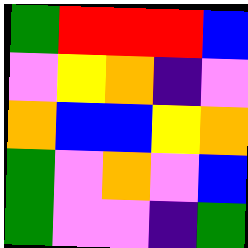[["green", "red", "red", "red", "blue"], ["violet", "yellow", "orange", "indigo", "violet"], ["orange", "blue", "blue", "yellow", "orange"], ["green", "violet", "orange", "violet", "blue"], ["green", "violet", "violet", "indigo", "green"]]